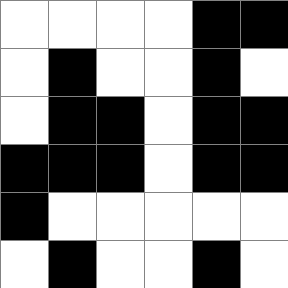[["white", "white", "white", "white", "black", "black"], ["white", "black", "white", "white", "black", "white"], ["white", "black", "black", "white", "black", "black"], ["black", "black", "black", "white", "black", "black"], ["black", "white", "white", "white", "white", "white"], ["white", "black", "white", "white", "black", "white"]]